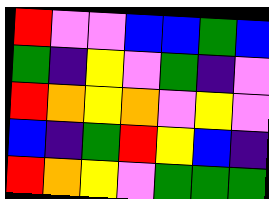[["red", "violet", "violet", "blue", "blue", "green", "blue"], ["green", "indigo", "yellow", "violet", "green", "indigo", "violet"], ["red", "orange", "yellow", "orange", "violet", "yellow", "violet"], ["blue", "indigo", "green", "red", "yellow", "blue", "indigo"], ["red", "orange", "yellow", "violet", "green", "green", "green"]]